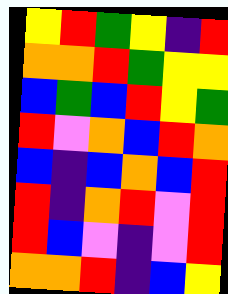[["yellow", "red", "green", "yellow", "indigo", "red"], ["orange", "orange", "red", "green", "yellow", "yellow"], ["blue", "green", "blue", "red", "yellow", "green"], ["red", "violet", "orange", "blue", "red", "orange"], ["blue", "indigo", "blue", "orange", "blue", "red"], ["red", "indigo", "orange", "red", "violet", "red"], ["red", "blue", "violet", "indigo", "violet", "red"], ["orange", "orange", "red", "indigo", "blue", "yellow"]]